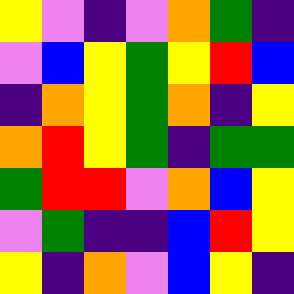[["yellow", "violet", "indigo", "violet", "orange", "green", "indigo"], ["violet", "blue", "yellow", "green", "yellow", "red", "blue"], ["indigo", "orange", "yellow", "green", "orange", "indigo", "yellow"], ["orange", "red", "yellow", "green", "indigo", "green", "green"], ["green", "red", "red", "violet", "orange", "blue", "yellow"], ["violet", "green", "indigo", "indigo", "blue", "red", "yellow"], ["yellow", "indigo", "orange", "violet", "blue", "yellow", "indigo"]]